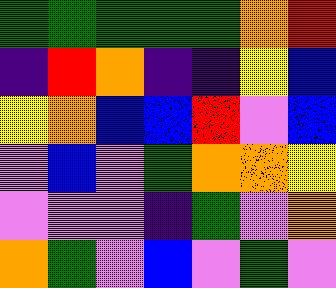[["green", "green", "green", "green", "green", "orange", "red"], ["indigo", "red", "orange", "indigo", "indigo", "yellow", "blue"], ["yellow", "orange", "blue", "blue", "red", "violet", "blue"], ["violet", "blue", "violet", "green", "orange", "orange", "yellow"], ["violet", "violet", "violet", "indigo", "green", "violet", "orange"], ["orange", "green", "violet", "blue", "violet", "green", "violet"]]